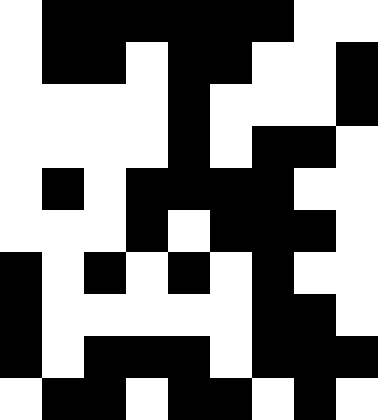[["white", "black", "black", "black", "black", "black", "black", "white", "white"], ["white", "black", "black", "white", "black", "black", "white", "white", "black"], ["white", "white", "white", "white", "black", "white", "white", "white", "black"], ["white", "white", "white", "white", "black", "white", "black", "black", "white"], ["white", "black", "white", "black", "black", "black", "black", "white", "white"], ["white", "white", "white", "black", "white", "black", "black", "black", "white"], ["black", "white", "black", "white", "black", "white", "black", "white", "white"], ["black", "white", "white", "white", "white", "white", "black", "black", "white"], ["black", "white", "black", "black", "black", "white", "black", "black", "black"], ["white", "black", "black", "white", "black", "black", "white", "black", "white"]]